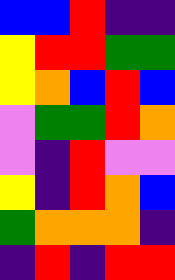[["blue", "blue", "red", "indigo", "indigo"], ["yellow", "red", "red", "green", "green"], ["yellow", "orange", "blue", "red", "blue"], ["violet", "green", "green", "red", "orange"], ["violet", "indigo", "red", "violet", "violet"], ["yellow", "indigo", "red", "orange", "blue"], ["green", "orange", "orange", "orange", "indigo"], ["indigo", "red", "indigo", "red", "red"]]